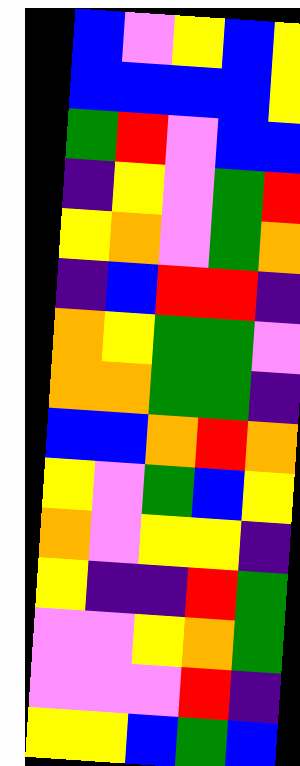[["blue", "violet", "yellow", "blue", "yellow"], ["blue", "blue", "blue", "blue", "yellow"], ["green", "red", "violet", "blue", "blue"], ["indigo", "yellow", "violet", "green", "red"], ["yellow", "orange", "violet", "green", "orange"], ["indigo", "blue", "red", "red", "indigo"], ["orange", "yellow", "green", "green", "violet"], ["orange", "orange", "green", "green", "indigo"], ["blue", "blue", "orange", "red", "orange"], ["yellow", "violet", "green", "blue", "yellow"], ["orange", "violet", "yellow", "yellow", "indigo"], ["yellow", "indigo", "indigo", "red", "green"], ["violet", "violet", "yellow", "orange", "green"], ["violet", "violet", "violet", "red", "indigo"], ["yellow", "yellow", "blue", "green", "blue"]]